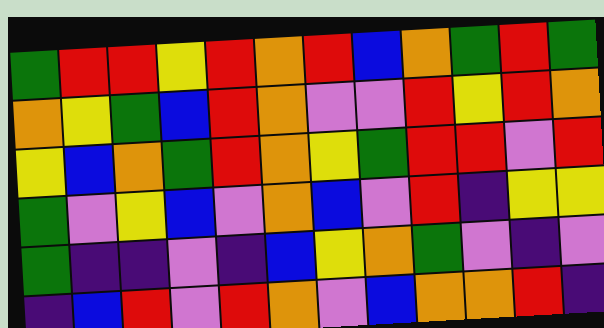[["green", "red", "red", "yellow", "red", "orange", "red", "blue", "orange", "green", "red", "green"], ["orange", "yellow", "green", "blue", "red", "orange", "violet", "violet", "red", "yellow", "red", "orange"], ["yellow", "blue", "orange", "green", "red", "orange", "yellow", "green", "red", "red", "violet", "red"], ["green", "violet", "yellow", "blue", "violet", "orange", "blue", "violet", "red", "indigo", "yellow", "yellow"], ["green", "indigo", "indigo", "violet", "indigo", "blue", "yellow", "orange", "green", "violet", "indigo", "violet"], ["indigo", "blue", "red", "violet", "red", "orange", "violet", "blue", "orange", "orange", "red", "indigo"]]